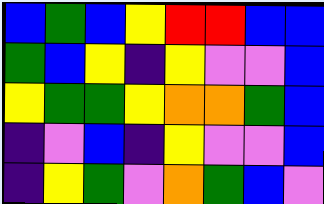[["blue", "green", "blue", "yellow", "red", "red", "blue", "blue"], ["green", "blue", "yellow", "indigo", "yellow", "violet", "violet", "blue"], ["yellow", "green", "green", "yellow", "orange", "orange", "green", "blue"], ["indigo", "violet", "blue", "indigo", "yellow", "violet", "violet", "blue"], ["indigo", "yellow", "green", "violet", "orange", "green", "blue", "violet"]]